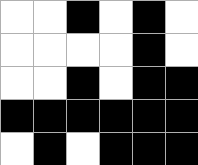[["white", "white", "black", "white", "black", "white"], ["white", "white", "white", "white", "black", "white"], ["white", "white", "black", "white", "black", "black"], ["black", "black", "black", "black", "black", "black"], ["white", "black", "white", "black", "black", "black"]]